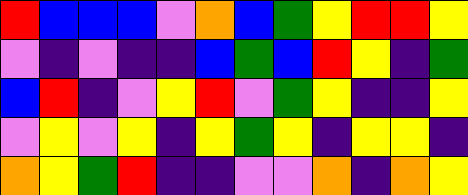[["red", "blue", "blue", "blue", "violet", "orange", "blue", "green", "yellow", "red", "red", "yellow"], ["violet", "indigo", "violet", "indigo", "indigo", "blue", "green", "blue", "red", "yellow", "indigo", "green"], ["blue", "red", "indigo", "violet", "yellow", "red", "violet", "green", "yellow", "indigo", "indigo", "yellow"], ["violet", "yellow", "violet", "yellow", "indigo", "yellow", "green", "yellow", "indigo", "yellow", "yellow", "indigo"], ["orange", "yellow", "green", "red", "indigo", "indigo", "violet", "violet", "orange", "indigo", "orange", "yellow"]]